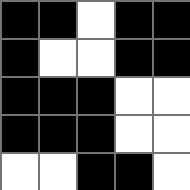[["black", "black", "white", "black", "black"], ["black", "white", "white", "black", "black"], ["black", "black", "black", "white", "white"], ["black", "black", "black", "white", "white"], ["white", "white", "black", "black", "white"]]